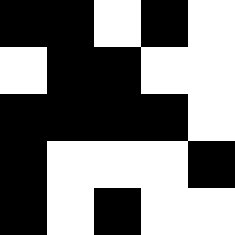[["black", "black", "white", "black", "white"], ["white", "black", "black", "white", "white"], ["black", "black", "black", "black", "white"], ["black", "white", "white", "white", "black"], ["black", "white", "black", "white", "white"]]